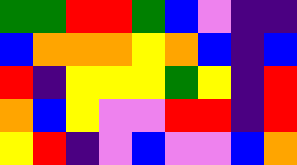[["green", "green", "red", "red", "green", "blue", "violet", "indigo", "indigo"], ["blue", "orange", "orange", "orange", "yellow", "orange", "blue", "indigo", "blue"], ["red", "indigo", "yellow", "yellow", "yellow", "green", "yellow", "indigo", "red"], ["orange", "blue", "yellow", "violet", "violet", "red", "red", "indigo", "red"], ["yellow", "red", "indigo", "violet", "blue", "violet", "violet", "blue", "orange"]]